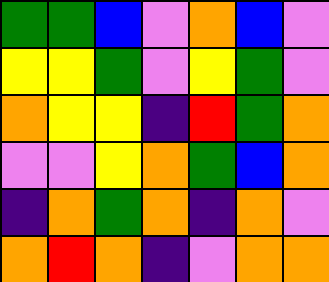[["green", "green", "blue", "violet", "orange", "blue", "violet"], ["yellow", "yellow", "green", "violet", "yellow", "green", "violet"], ["orange", "yellow", "yellow", "indigo", "red", "green", "orange"], ["violet", "violet", "yellow", "orange", "green", "blue", "orange"], ["indigo", "orange", "green", "orange", "indigo", "orange", "violet"], ["orange", "red", "orange", "indigo", "violet", "orange", "orange"]]